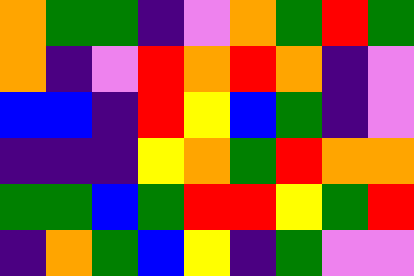[["orange", "green", "green", "indigo", "violet", "orange", "green", "red", "green"], ["orange", "indigo", "violet", "red", "orange", "red", "orange", "indigo", "violet"], ["blue", "blue", "indigo", "red", "yellow", "blue", "green", "indigo", "violet"], ["indigo", "indigo", "indigo", "yellow", "orange", "green", "red", "orange", "orange"], ["green", "green", "blue", "green", "red", "red", "yellow", "green", "red"], ["indigo", "orange", "green", "blue", "yellow", "indigo", "green", "violet", "violet"]]